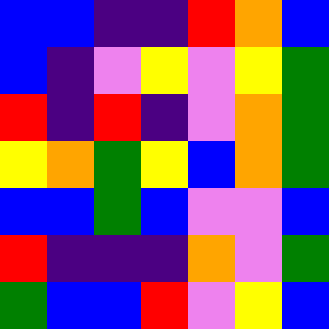[["blue", "blue", "indigo", "indigo", "red", "orange", "blue"], ["blue", "indigo", "violet", "yellow", "violet", "yellow", "green"], ["red", "indigo", "red", "indigo", "violet", "orange", "green"], ["yellow", "orange", "green", "yellow", "blue", "orange", "green"], ["blue", "blue", "green", "blue", "violet", "violet", "blue"], ["red", "indigo", "indigo", "indigo", "orange", "violet", "green"], ["green", "blue", "blue", "red", "violet", "yellow", "blue"]]